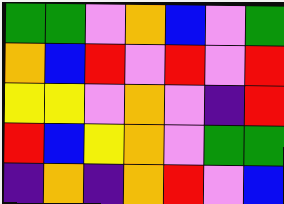[["green", "green", "violet", "orange", "blue", "violet", "green"], ["orange", "blue", "red", "violet", "red", "violet", "red"], ["yellow", "yellow", "violet", "orange", "violet", "indigo", "red"], ["red", "blue", "yellow", "orange", "violet", "green", "green"], ["indigo", "orange", "indigo", "orange", "red", "violet", "blue"]]